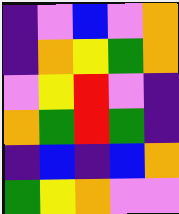[["indigo", "violet", "blue", "violet", "orange"], ["indigo", "orange", "yellow", "green", "orange"], ["violet", "yellow", "red", "violet", "indigo"], ["orange", "green", "red", "green", "indigo"], ["indigo", "blue", "indigo", "blue", "orange"], ["green", "yellow", "orange", "violet", "violet"]]